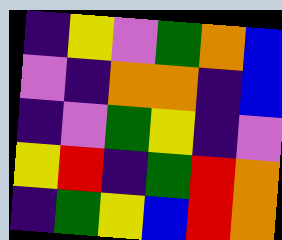[["indigo", "yellow", "violet", "green", "orange", "blue"], ["violet", "indigo", "orange", "orange", "indigo", "blue"], ["indigo", "violet", "green", "yellow", "indigo", "violet"], ["yellow", "red", "indigo", "green", "red", "orange"], ["indigo", "green", "yellow", "blue", "red", "orange"]]